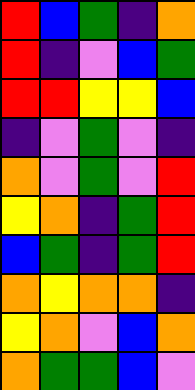[["red", "blue", "green", "indigo", "orange"], ["red", "indigo", "violet", "blue", "green"], ["red", "red", "yellow", "yellow", "blue"], ["indigo", "violet", "green", "violet", "indigo"], ["orange", "violet", "green", "violet", "red"], ["yellow", "orange", "indigo", "green", "red"], ["blue", "green", "indigo", "green", "red"], ["orange", "yellow", "orange", "orange", "indigo"], ["yellow", "orange", "violet", "blue", "orange"], ["orange", "green", "green", "blue", "violet"]]